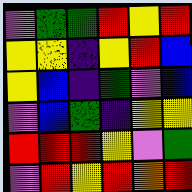[["violet", "green", "green", "red", "yellow", "red"], ["yellow", "yellow", "indigo", "yellow", "red", "blue"], ["yellow", "blue", "indigo", "green", "violet", "blue"], ["violet", "blue", "green", "indigo", "yellow", "yellow"], ["red", "red", "red", "yellow", "violet", "green"], ["violet", "red", "yellow", "red", "orange", "red"]]